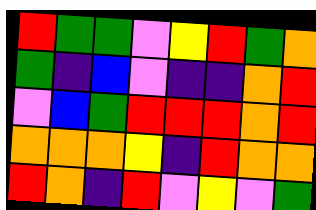[["red", "green", "green", "violet", "yellow", "red", "green", "orange"], ["green", "indigo", "blue", "violet", "indigo", "indigo", "orange", "red"], ["violet", "blue", "green", "red", "red", "red", "orange", "red"], ["orange", "orange", "orange", "yellow", "indigo", "red", "orange", "orange"], ["red", "orange", "indigo", "red", "violet", "yellow", "violet", "green"]]